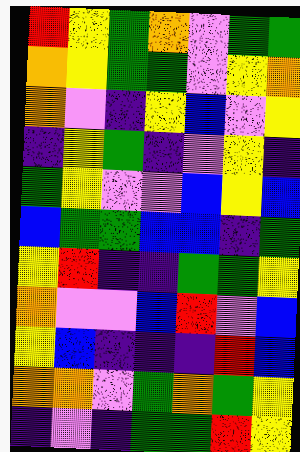[["red", "yellow", "green", "orange", "violet", "green", "green"], ["orange", "yellow", "green", "green", "violet", "yellow", "orange"], ["orange", "violet", "indigo", "yellow", "blue", "violet", "yellow"], ["indigo", "yellow", "green", "indigo", "violet", "yellow", "indigo"], ["green", "yellow", "violet", "violet", "blue", "yellow", "blue"], ["blue", "green", "green", "blue", "blue", "indigo", "green"], ["yellow", "red", "indigo", "indigo", "green", "green", "yellow"], ["orange", "violet", "violet", "blue", "red", "violet", "blue"], ["yellow", "blue", "indigo", "indigo", "indigo", "red", "blue"], ["orange", "orange", "violet", "green", "orange", "green", "yellow"], ["indigo", "violet", "indigo", "green", "green", "red", "yellow"]]